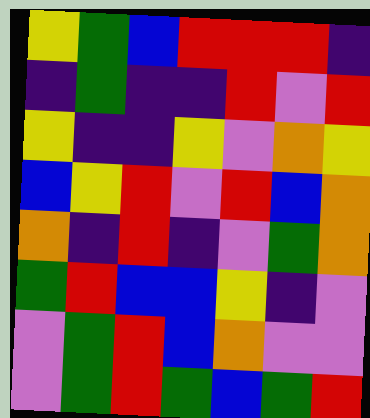[["yellow", "green", "blue", "red", "red", "red", "indigo"], ["indigo", "green", "indigo", "indigo", "red", "violet", "red"], ["yellow", "indigo", "indigo", "yellow", "violet", "orange", "yellow"], ["blue", "yellow", "red", "violet", "red", "blue", "orange"], ["orange", "indigo", "red", "indigo", "violet", "green", "orange"], ["green", "red", "blue", "blue", "yellow", "indigo", "violet"], ["violet", "green", "red", "blue", "orange", "violet", "violet"], ["violet", "green", "red", "green", "blue", "green", "red"]]